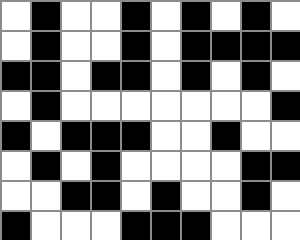[["white", "black", "white", "white", "black", "white", "black", "white", "black", "white"], ["white", "black", "white", "white", "black", "white", "black", "black", "black", "black"], ["black", "black", "white", "black", "black", "white", "black", "white", "black", "white"], ["white", "black", "white", "white", "white", "white", "white", "white", "white", "black"], ["black", "white", "black", "black", "black", "white", "white", "black", "white", "white"], ["white", "black", "white", "black", "white", "white", "white", "white", "black", "black"], ["white", "white", "black", "black", "white", "black", "white", "white", "black", "white"], ["black", "white", "white", "white", "black", "black", "black", "white", "white", "white"]]